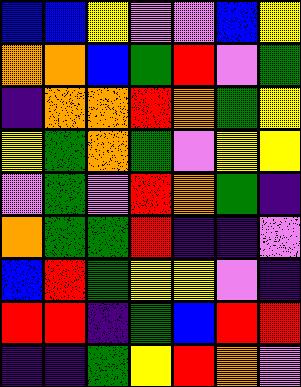[["blue", "blue", "yellow", "violet", "violet", "blue", "yellow"], ["orange", "orange", "blue", "green", "red", "violet", "green"], ["indigo", "orange", "orange", "red", "orange", "green", "yellow"], ["yellow", "green", "orange", "green", "violet", "yellow", "yellow"], ["violet", "green", "violet", "red", "orange", "green", "indigo"], ["orange", "green", "green", "red", "indigo", "indigo", "violet"], ["blue", "red", "green", "yellow", "yellow", "violet", "indigo"], ["red", "red", "indigo", "green", "blue", "red", "red"], ["indigo", "indigo", "green", "yellow", "red", "orange", "violet"]]